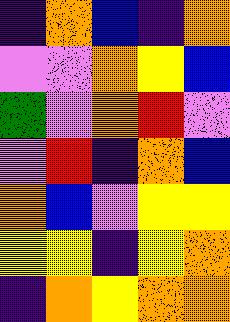[["indigo", "orange", "blue", "indigo", "orange"], ["violet", "violet", "orange", "yellow", "blue"], ["green", "violet", "orange", "red", "violet"], ["violet", "red", "indigo", "orange", "blue"], ["orange", "blue", "violet", "yellow", "yellow"], ["yellow", "yellow", "indigo", "yellow", "orange"], ["indigo", "orange", "yellow", "orange", "orange"]]